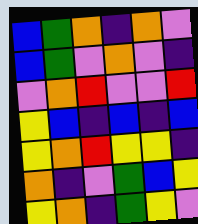[["blue", "green", "orange", "indigo", "orange", "violet"], ["blue", "green", "violet", "orange", "violet", "indigo"], ["violet", "orange", "red", "violet", "violet", "red"], ["yellow", "blue", "indigo", "blue", "indigo", "blue"], ["yellow", "orange", "red", "yellow", "yellow", "indigo"], ["orange", "indigo", "violet", "green", "blue", "yellow"], ["yellow", "orange", "indigo", "green", "yellow", "violet"]]